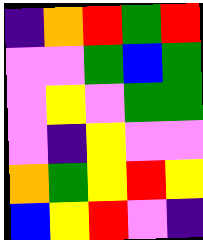[["indigo", "orange", "red", "green", "red"], ["violet", "violet", "green", "blue", "green"], ["violet", "yellow", "violet", "green", "green"], ["violet", "indigo", "yellow", "violet", "violet"], ["orange", "green", "yellow", "red", "yellow"], ["blue", "yellow", "red", "violet", "indigo"]]